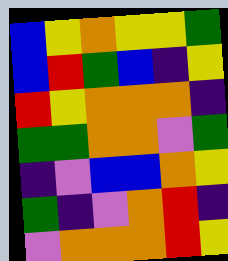[["blue", "yellow", "orange", "yellow", "yellow", "green"], ["blue", "red", "green", "blue", "indigo", "yellow"], ["red", "yellow", "orange", "orange", "orange", "indigo"], ["green", "green", "orange", "orange", "violet", "green"], ["indigo", "violet", "blue", "blue", "orange", "yellow"], ["green", "indigo", "violet", "orange", "red", "indigo"], ["violet", "orange", "orange", "orange", "red", "yellow"]]